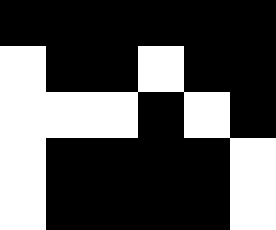[["black", "black", "black", "black", "black", "black"], ["white", "black", "black", "white", "black", "black"], ["white", "white", "white", "black", "white", "black"], ["white", "black", "black", "black", "black", "white"], ["white", "black", "black", "black", "black", "white"]]